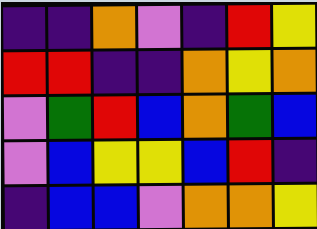[["indigo", "indigo", "orange", "violet", "indigo", "red", "yellow"], ["red", "red", "indigo", "indigo", "orange", "yellow", "orange"], ["violet", "green", "red", "blue", "orange", "green", "blue"], ["violet", "blue", "yellow", "yellow", "blue", "red", "indigo"], ["indigo", "blue", "blue", "violet", "orange", "orange", "yellow"]]